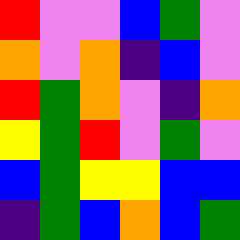[["red", "violet", "violet", "blue", "green", "violet"], ["orange", "violet", "orange", "indigo", "blue", "violet"], ["red", "green", "orange", "violet", "indigo", "orange"], ["yellow", "green", "red", "violet", "green", "violet"], ["blue", "green", "yellow", "yellow", "blue", "blue"], ["indigo", "green", "blue", "orange", "blue", "green"]]